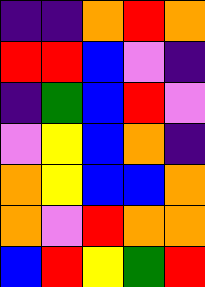[["indigo", "indigo", "orange", "red", "orange"], ["red", "red", "blue", "violet", "indigo"], ["indigo", "green", "blue", "red", "violet"], ["violet", "yellow", "blue", "orange", "indigo"], ["orange", "yellow", "blue", "blue", "orange"], ["orange", "violet", "red", "orange", "orange"], ["blue", "red", "yellow", "green", "red"]]